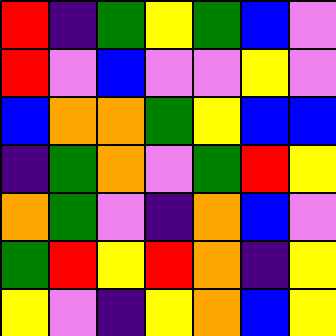[["red", "indigo", "green", "yellow", "green", "blue", "violet"], ["red", "violet", "blue", "violet", "violet", "yellow", "violet"], ["blue", "orange", "orange", "green", "yellow", "blue", "blue"], ["indigo", "green", "orange", "violet", "green", "red", "yellow"], ["orange", "green", "violet", "indigo", "orange", "blue", "violet"], ["green", "red", "yellow", "red", "orange", "indigo", "yellow"], ["yellow", "violet", "indigo", "yellow", "orange", "blue", "yellow"]]